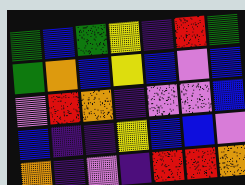[["green", "blue", "green", "yellow", "indigo", "red", "green"], ["green", "orange", "blue", "yellow", "blue", "violet", "blue"], ["violet", "red", "orange", "indigo", "violet", "violet", "blue"], ["blue", "indigo", "indigo", "yellow", "blue", "blue", "violet"], ["orange", "indigo", "violet", "indigo", "red", "red", "orange"]]